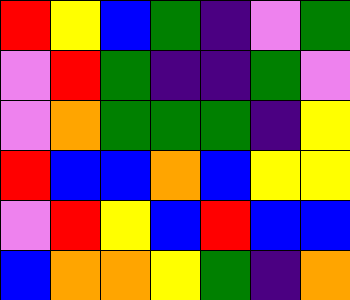[["red", "yellow", "blue", "green", "indigo", "violet", "green"], ["violet", "red", "green", "indigo", "indigo", "green", "violet"], ["violet", "orange", "green", "green", "green", "indigo", "yellow"], ["red", "blue", "blue", "orange", "blue", "yellow", "yellow"], ["violet", "red", "yellow", "blue", "red", "blue", "blue"], ["blue", "orange", "orange", "yellow", "green", "indigo", "orange"]]